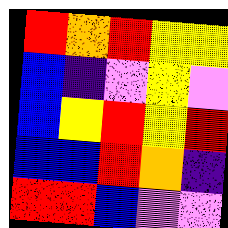[["red", "orange", "red", "yellow", "yellow"], ["blue", "indigo", "violet", "yellow", "violet"], ["blue", "yellow", "red", "yellow", "red"], ["blue", "blue", "red", "orange", "indigo"], ["red", "red", "blue", "violet", "violet"]]